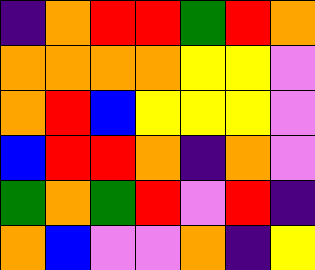[["indigo", "orange", "red", "red", "green", "red", "orange"], ["orange", "orange", "orange", "orange", "yellow", "yellow", "violet"], ["orange", "red", "blue", "yellow", "yellow", "yellow", "violet"], ["blue", "red", "red", "orange", "indigo", "orange", "violet"], ["green", "orange", "green", "red", "violet", "red", "indigo"], ["orange", "blue", "violet", "violet", "orange", "indigo", "yellow"]]